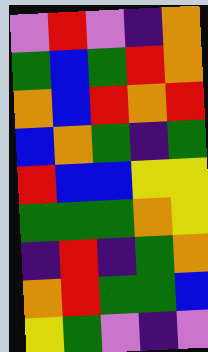[["violet", "red", "violet", "indigo", "orange"], ["green", "blue", "green", "red", "orange"], ["orange", "blue", "red", "orange", "red"], ["blue", "orange", "green", "indigo", "green"], ["red", "blue", "blue", "yellow", "yellow"], ["green", "green", "green", "orange", "yellow"], ["indigo", "red", "indigo", "green", "orange"], ["orange", "red", "green", "green", "blue"], ["yellow", "green", "violet", "indigo", "violet"]]